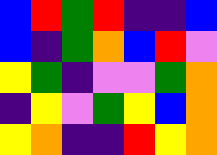[["blue", "red", "green", "red", "indigo", "indigo", "blue"], ["blue", "indigo", "green", "orange", "blue", "red", "violet"], ["yellow", "green", "indigo", "violet", "violet", "green", "orange"], ["indigo", "yellow", "violet", "green", "yellow", "blue", "orange"], ["yellow", "orange", "indigo", "indigo", "red", "yellow", "orange"]]